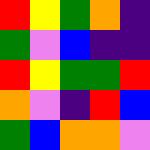[["red", "yellow", "green", "orange", "indigo"], ["green", "violet", "blue", "indigo", "indigo"], ["red", "yellow", "green", "green", "red"], ["orange", "violet", "indigo", "red", "blue"], ["green", "blue", "orange", "orange", "violet"]]